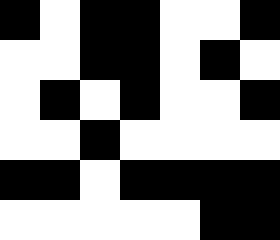[["black", "white", "black", "black", "white", "white", "black"], ["white", "white", "black", "black", "white", "black", "white"], ["white", "black", "white", "black", "white", "white", "black"], ["white", "white", "black", "white", "white", "white", "white"], ["black", "black", "white", "black", "black", "black", "black"], ["white", "white", "white", "white", "white", "black", "black"]]